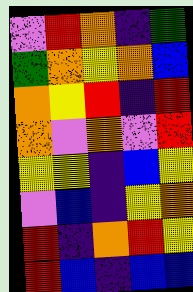[["violet", "red", "orange", "indigo", "green"], ["green", "orange", "yellow", "orange", "blue"], ["orange", "yellow", "red", "indigo", "red"], ["orange", "violet", "orange", "violet", "red"], ["yellow", "yellow", "indigo", "blue", "yellow"], ["violet", "blue", "indigo", "yellow", "orange"], ["red", "indigo", "orange", "red", "yellow"], ["red", "blue", "indigo", "blue", "blue"]]